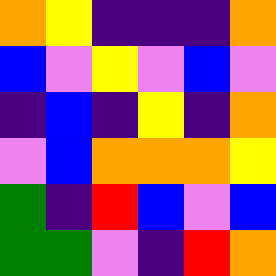[["orange", "yellow", "indigo", "indigo", "indigo", "orange"], ["blue", "violet", "yellow", "violet", "blue", "violet"], ["indigo", "blue", "indigo", "yellow", "indigo", "orange"], ["violet", "blue", "orange", "orange", "orange", "yellow"], ["green", "indigo", "red", "blue", "violet", "blue"], ["green", "green", "violet", "indigo", "red", "orange"]]